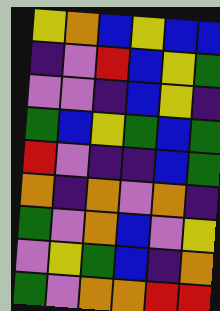[["yellow", "orange", "blue", "yellow", "blue", "blue"], ["indigo", "violet", "red", "blue", "yellow", "green"], ["violet", "violet", "indigo", "blue", "yellow", "indigo"], ["green", "blue", "yellow", "green", "blue", "green"], ["red", "violet", "indigo", "indigo", "blue", "green"], ["orange", "indigo", "orange", "violet", "orange", "indigo"], ["green", "violet", "orange", "blue", "violet", "yellow"], ["violet", "yellow", "green", "blue", "indigo", "orange"], ["green", "violet", "orange", "orange", "red", "red"]]